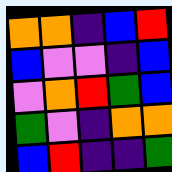[["orange", "orange", "indigo", "blue", "red"], ["blue", "violet", "violet", "indigo", "blue"], ["violet", "orange", "red", "green", "blue"], ["green", "violet", "indigo", "orange", "orange"], ["blue", "red", "indigo", "indigo", "green"]]